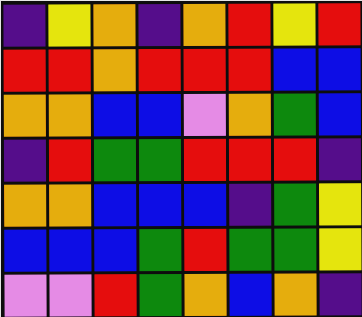[["indigo", "yellow", "orange", "indigo", "orange", "red", "yellow", "red"], ["red", "red", "orange", "red", "red", "red", "blue", "blue"], ["orange", "orange", "blue", "blue", "violet", "orange", "green", "blue"], ["indigo", "red", "green", "green", "red", "red", "red", "indigo"], ["orange", "orange", "blue", "blue", "blue", "indigo", "green", "yellow"], ["blue", "blue", "blue", "green", "red", "green", "green", "yellow"], ["violet", "violet", "red", "green", "orange", "blue", "orange", "indigo"]]